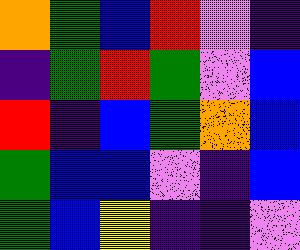[["orange", "green", "blue", "red", "violet", "indigo"], ["indigo", "green", "red", "green", "violet", "blue"], ["red", "indigo", "blue", "green", "orange", "blue"], ["green", "blue", "blue", "violet", "indigo", "blue"], ["green", "blue", "yellow", "indigo", "indigo", "violet"]]